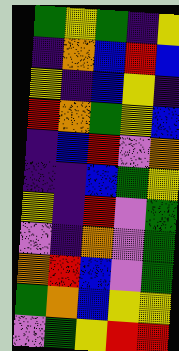[["green", "yellow", "green", "indigo", "yellow"], ["indigo", "orange", "blue", "red", "blue"], ["yellow", "indigo", "blue", "yellow", "indigo"], ["red", "orange", "green", "yellow", "blue"], ["indigo", "blue", "red", "violet", "orange"], ["indigo", "indigo", "blue", "green", "yellow"], ["yellow", "indigo", "red", "violet", "green"], ["violet", "indigo", "orange", "violet", "green"], ["orange", "red", "blue", "violet", "green"], ["green", "orange", "blue", "yellow", "yellow"], ["violet", "green", "yellow", "red", "red"]]